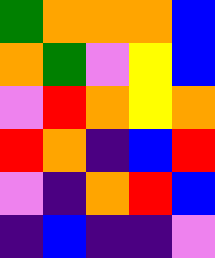[["green", "orange", "orange", "orange", "blue"], ["orange", "green", "violet", "yellow", "blue"], ["violet", "red", "orange", "yellow", "orange"], ["red", "orange", "indigo", "blue", "red"], ["violet", "indigo", "orange", "red", "blue"], ["indigo", "blue", "indigo", "indigo", "violet"]]